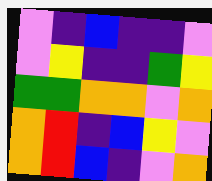[["violet", "indigo", "blue", "indigo", "indigo", "violet"], ["violet", "yellow", "indigo", "indigo", "green", "yellow"], ["green", "green", "orange", "orange", "violet", "orange"], ["orange", "red", "indigo", "blue", "yellow", "violet"], ["orange", "red", "blue", "indigo", "violet", "orange"]]